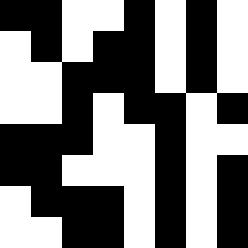[["black", "black", "white", "white", "black", "white", "black", "white"], ["white", "black", "white", "black", "black", "white", "black", "white"], ["white", "white", "black", "black", "black", "white", "black", "white"], ["white", "white", "black", "white", "black", "black", "white", "black"], ["black", "black", "black", "white", "white", "black", "white", "white"], ["black", "black", "white", "white", "white", "black", "white", "black"], ["white", "black", "black", "black", "white", "black", "white", "black"], ["white", "white", "black", "black", "white", "black", "white", "black"]]